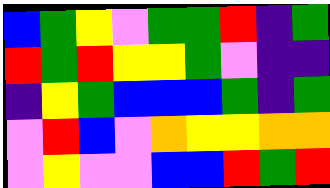[["blue", "green", "yellow", "violet", "green", "green", "red", "indigo", "green"], ["red", "green", "red", "yellow", "yellow", "green", "violet", "indigo", "indigo"], ["indigo", "yellow", "green", "blue", "blue", "blue", "green", "indigo", "green"], ["violet", "red", "blue", "violet", "orange", "yellow", "yellow", "orange", "orange"], ["violet", "yellow", "violet", "violet", "blue", "blue", "red", "green", "red"]]